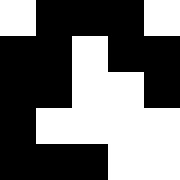[["white", "black", "black", "black", "white"], ["black", "black", "white", "black", "black"], ["black", "black", "white", "white", "black"], ["black", "white", "white", "white", "white"], ["black", "black", "black", "white", "white"]]